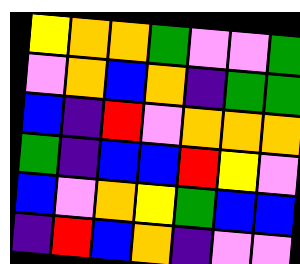[["yellow", "orange", "orange", "green", "violet", "violet", "green"], ["violet", "orange", "blue", "orange", "indigo", "green", "green"], ["blue", "indigo", "red", "violet", "orange", "orange", "orange"], ["green", "indigo", "blue", "blue", "red", "yellow", "violet"], ["blue", "violet", "orange", "yellow", "green", "blue", "blue"], ["indigo", "red", "blue", "orange", "indigo", "violet", "violet"]]